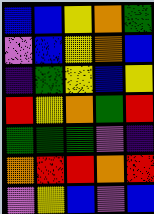[["blue", "blue", "yellow", "orange", "green"], ["violet", "blue", "yellow", "orange", "blue"], ["indigo", "green", "yellow", "blue", "yellow"], ["red", "yellow", "orange", "green", "red"], ["green", "green", "green", "violet", "indigo"], ["orange", "red", "red", "orange", "red"], ["violet", "yellow", "blue", "violet", "blue"]]